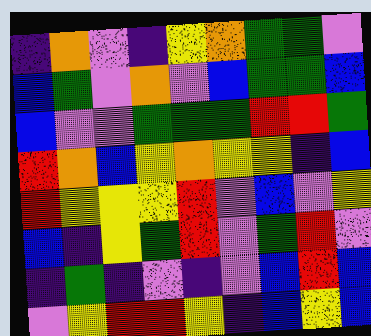[["indigo", "orange", "violet", "indigo", "yellow", "orange", "green", "green", "violet"], ["blue", "green", "violet", "orange", "violet", "blue", "green", "green", "blue"], ["blue", "violet", "violet", "green", "green", "green", "red", "red", "green"], ["red", "orange", "blue", "yellow", "orange", "yellow", "yellow", "indigo", "blue"], ["red", "yellow", "yellow", "yellow", "red", "violet", "blue", "violet", "yellow"], ["blue", "indigo", "yellow", "green", "red", "violet", "green", "red", "violet"], ["indigo", "green", "indigo", "violet", "indigo", "violet", "blue", "red", "blue"], ["violet", "yellow", "red", "red", "yellow", "indigo", "blue", "yellow", "blue"]]